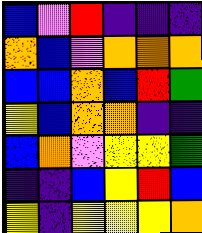[["blue", "violet", "red", "indigo", "indigo", "indigo"], ["orange", "blue", "violet", "orange", "orange", "orange"], ["blue", "blue", "orange", "blue", "red", "green"], ["yellow", "blue", "orange", "orange", "indigo", "indigo"], ["blue", "orange", "violet", "yellow", "yellow", "green"], ["indigo", "indigo", "blue", "yellow", "red", "blue"], ["yellow", "indigo", "yellow", "yellow", "yellow", "orange"]]